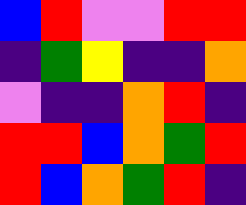[["blue", "red", "violet", "violet", "red", "red"], ["indigo", "green", "yellow", "indigo", "indigo", "orange"], ["violet", "indigo", "indigo", "orange", "red", "indigo"], ["red", "red", "blue", "orange", "green", "red"], ["red", "blue", "orange", "green", "red", "indigo"]]